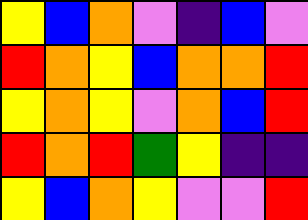[["yellow", "blue", "orange", "violet", "indigo", "blue", "violet"], ["red", "orange", "yellow", "blue", "orange", "orange", "red"], ["yellow", "orange", "yellow", "violet", "orange", "blue", "red"], ["red", "orange", "red", "green", "yellow", "indigo", "indigo"], ["yellow", "blue", "orange", "yellow", "violet", "violet", "red"]]